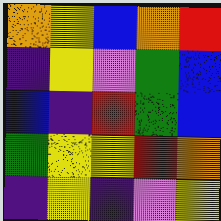[["orange", "yellow", "blue", "orange", "red"], ["indigo", "yellow", "violet", "green", "blue"], ["blue", "indigo", "red", "green", "blue"], ["green", "yellow", "yellow", "red", "orange"], ["indigo", "yellow", "indigo", "violet", "yellow"]]